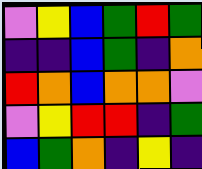[["violet", "yellow", "blue", "green", "red", "green"], ["indigo", "indigo", "blue", "green", "indigo", "orange"], ["red", "orange", "blue", "orange", "orange", "violet"], ["violet", "yellow", "red", "red", "indigo", "green"], ["blue", "green", "orange", "indigo", "yellow", "indigo"]]